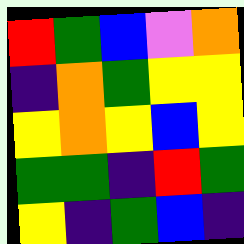[["red", "green", "blue", "violet", "orange"], ["indigo", "orange", "green", "yellow", "yellow"], ["yellow", "orange", "yellow", "blue", "yellow"], ["green", "green", "indigo", "red", "green"], ["yellow", "indigo", "green", "blue", "indigo"]]